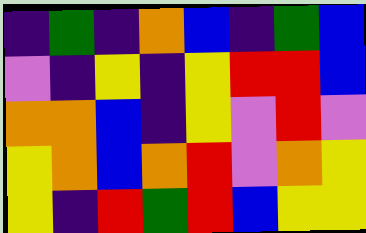[["indigo", "green", "indigo", "orange", "blue", "indigo", "green", "blue"], ["violet", "indigo", "yellow", "indigo", "yellow", "red", "red", "blue"], ["orange", "orange", "blue", "indigo", "yellow", "violet", "red", "violet"], ["yellow", "orange", "blue", "orange", "red", "violet", "orange", "yellow"], ["yellow", "indigo", "red", "green", "red", "blue", "yellow", "yellow"]]